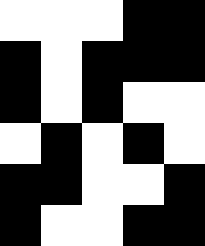[["white", "white", "white", "black", "black"], ["black", "white", "black", "black", "black"], ["black", "white", "black", "white", "white"], ["white", "black", "white", "black", "white"], ["black", "black", "white", "white", "black"], ["black", "white", "white", "black", "black"]]